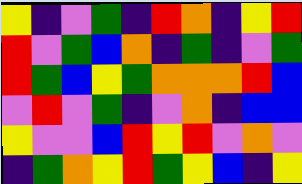[["yellow", "indigo", "violet", "green", "indigo", "red", "orange", "indigo", "yellow", "red"], ["red", "violet", "green", "blue", "orange", "indigo", "green", "indigo", "violet", "green"], ["red", "green", "blue", "yellow", "green", "orange", "orange", "orange", "red", "blue"], ["violet", "red", "violet", "green", "indigo", "violet", "orange", "indigo", "blue", "blue"], ["yellow", "violet", "violet", "blue", "red", "yellow", "red", "violet", "orange", "violet"], ["indigo", "green", "orange", "yellow", "red", "green", "yellow", "blue", "indigo", "yellow"]]